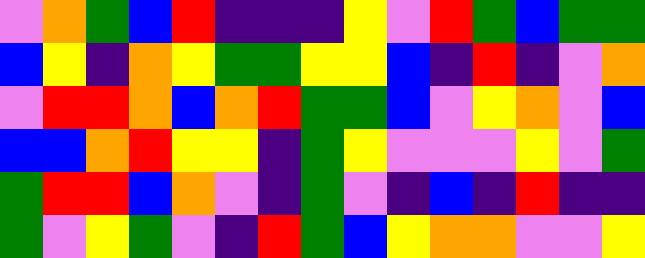[["violet", "orange", "green", "blue", "red", "indigo", "indigo", "indigo", "yellow", "violet", "red", "green", "blue", "green", "green"], ["blue", "yellow", "indigo", "orange", "yellow", "green", "green", "yellow", "yellow", "blue", "indigo", "red", "indigo", "violet", "orange"], ["violet", "red", "red", "orange", "blue", "orange", "red", "green", "green", "blue", "violet", "yellow", "orange", "violet", "blue"], ["blue", "blue", "orange", "red", "yellow", "yellow", "indigo", "green", "yellow", "violet", "violet", "violet", "yellow", "violet", "green"], ["green", "red", "red", "blue", "orange", "violet", "indigo", "green", "violet", "indigo", "blue", "indigo", "red", "indigo", "indigo"], ["green", "violet", "yellow", "green", "violet", "indigo", "red", "green", "blue", "yellow", "orange", "orange", "violet", "violet", "yellow"]]